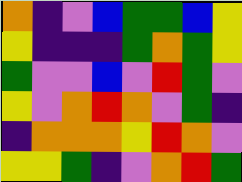[["orange", "indigo", "violet", "blue", "green", "green", "blue", "yellow"], ["yellow", "indigo", "indigo", "indigo", "green", "orange", "green", "yellow"], ["green", "violet", "violet", "blue", "violet", "red", "green", "violet"], ["yellow", "violet", "orange", "red", "orange", "violet", "green", "indigo"], ["indigo", "orange", "orange", "orange", "yellow", "red", "orange", "violet"], ["yellow", "yellow", "green", "indigo", "violet", "orange", "red", "green"]]